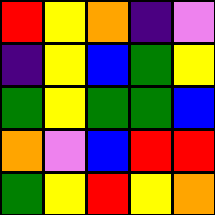[["red", "yellow", "orange", "indigo", "violet"], ["indigo", "yellow", "blue", "green", "yellow"], ["green", "yellow", "green", "green", "blue"], ["orange", "violet", "blue", "red", "red"], ["green", "yellow", "red", "yellow", "orange"]]